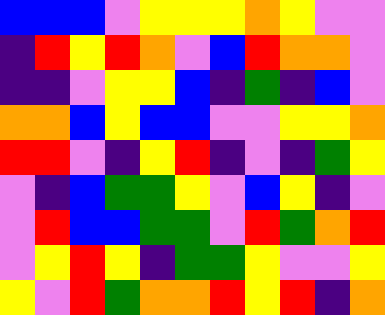[["blue", "blue", "blue", "violet", "yellow", "yellow", "yellow", "orange", "yellow", "violet", "violet"], ["indigo", "red", "yellow", "red", "orange", "violet", "blue", "red", "orange", "orange", "violet"], ["indigo", "indigo", "violet", "yellow", "yellow", "blue", "indigo", "green", "indigo", "blue", "violet"], ["orange", "orange", "blue", "yellow", "blue", "blue", "violet", "violet", "yellow", "yellow", "orange"], ["red", "red", "violet", "indigo", "yellow", "red", "indigo", "violet", "indigo", "green", "yellow"], ["violet", "indigo", "blue", "green", "green", "yellow", "violet", "blue", "yellow", "indigo", "violet"], ["violet", "red", "blue", "blue", "green", "green", "violet", "red", "green", "orange", "red"], ["violet", "yellow", "red", "yellow", "indigo", "green", "green", "yellow", "violet", "violet", "yellow"], ["yellow", "violet", "red", "green", "orange", "orange", "red", "yellow", "red", "indigo", "orange"]]